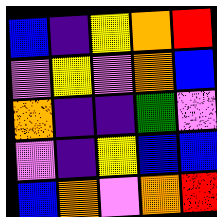[["blue", "indigo", "yellow", "orange", "red"], ["violet", "yellow", "violet", "orange", "blue"], ["orange", "indigo", "indigo", "green", "violet"], ["violet", "indigo", "yellow", "blue", "blue"], ["blue", "orange", "violet", "orange", "red"]]